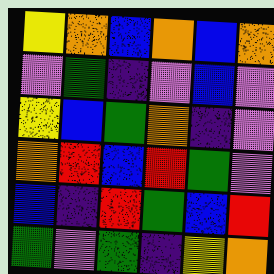[["yellow", "orange", "blue", "orange", "blue", "orange"], ["violet", "green", "indigo", "violet", "blue", "violet"], ["yellow", "blue", "green", "orange", "indigo", "violet"], ["orange", "red", "blue", "red", "green", "violet"], ["blue", "indigo", "red", "green", "blue", "red"], ["green", "violet", "green", "indigo", "yellow", "orange"]]